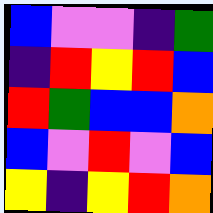[["blue", "violet", "violet", "indigo", "green"], ["indigo", "red", "yellow", "red", "blue"], ["red", "green", "blue", "blue", "orange"], ["blue", "violet", "red", "violet", "blue"], ["yellow", "indigo", "yellow", "red", "orange"]]